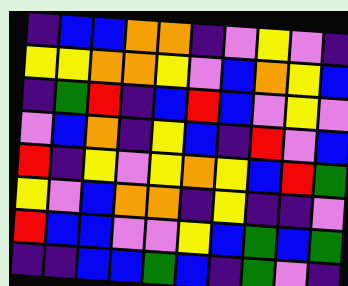[["indigo", "blue", "blue", "orange", "orange", "indigo", "violet", "yellow", "violet", "indigo"], ["yellow", "yellow", "orange", "orange", "yellow", "violet", "blue", "orange", "yellow", "blue"], ["indigo", "green", "red", "indigo", "blue", "red", "blue", "violet", "yellow", "violet"], ["violet", "blue", "orange", "indigo", "yellow", "blue", "indigo", "red", "violet", "blue"], ["red", "indigo", "yellow", "violet", "yellow", "orange", "yellow", "blue", "red", "green"], ["yellow", "violet", "blue", "orange", "orange", "indigo", "yellow", "indigo", "indigo", "violet"], ["red", "blue", "blue", "violet", "violet", "yellow", "blue", "green", "blue", "green"], ["indigo", "indigo", "blue", "blue", "green", "blue", "indigo", "green", "violet", "indigo"]]